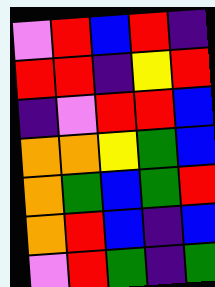[["violet", "red", "blue", "red", "indigo"], ["red", "red", "indigo", "yellow", "red"], ["indigo", "violet", "red", "red", "blue"], ["orange", "orange", "yellow", "green", "blue"], ["orange", "green", "blue", "green", "red"], ["orange", "red", "blue", "indigo", "blue"], ["violet", "red", "green", "indigo", "green"]]